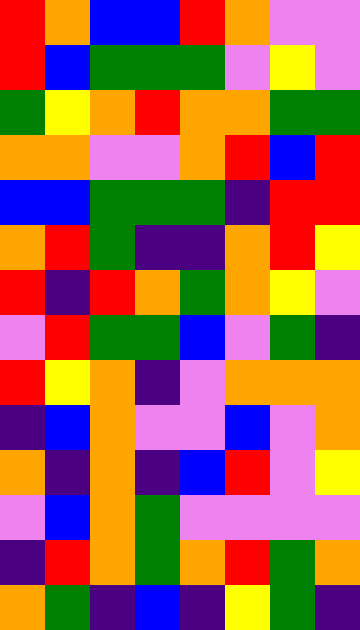[["red", "orange", "blue", "blue", "red", "orange", "violet", "violet"], ["red", "blue", "green", "green", "green", "violet", "yellow", "violet"], ["green", "yellow", "orange", "red", "orange", "orange", "green", "green"], ["orange", "orange", "violet", "violet", "orange", "red", "blue", "red"], ["blue", "blue", "green", "green", "green", "indigo", "red", "red"], ["orange", "red", "green", "indigo", "indigo", "orange", "red", "yellow"], ["red", "indigo", "red", "orange", "green", "orange", "yellow", "violet"], ["violet", "red", "green", "green", "blue", "violet", "green", "indigo"], ["red", "yellow", "orange", "indigo", "violet", "orange", "orange", "orange"], ["indigo", "blue", "orange", "violet", "violet", "blue", "violet", "orange"], ["orange", "indigo", "orange", "indigo", "blue", "red", "violet", "yellow"], ["violet", "blue", "orange", "green", "violet", "violet", "violet", "violet"], ["indigo", "red", "orange", "green", "orange", "red", "green", "orange"], ["orange", "green", "indigo", "blue", "indigo", "yellow", "green", "indigo"]]